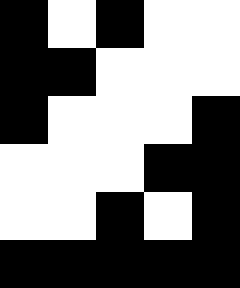[["black", "white", "black", "white", "white"], ["black", "black", "white", "white", "white"], ["black", "white", "white", "white", "black"], ["white", "white", "white", "black", "black"], ["white", "white", "black", "white", "black"], ["black", "black", "black", "black", "black"]]